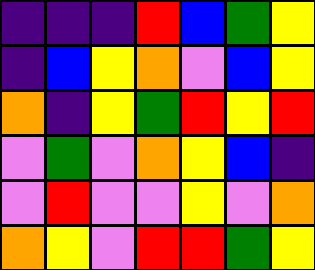[["indigo", "indigo", "indigo", "red", "blue", "green", "yellow"], ["indigo", "blue", "yellow", "orange", "violet", "blue", "yellow"], ["orange", "indigo", "yellow", "green", "red", "yellow", "red"], ["violet", "green", "violet", "orange", "yellow", "blue", "indigo"], ["violet", "red", "violet", "violet", "yellow", "violet", "orange"], ["orange", "yellow", "violet", "red", "red", "green", "yellow"]]